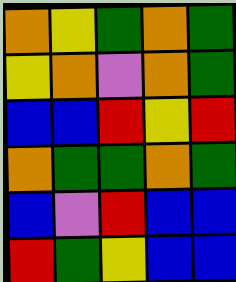[["orange", "yellow", "green", "orange", "green"], ["yellow", "orange", "violet", "orange", "green"], ["blue", "blue", "red", "yellow", "red"], ["orange", "green", "green", "orange", "green"], ["blue", "violet", "red", "blue", "blue"], ["red", "green", "yellow", "blue", "blue"]]